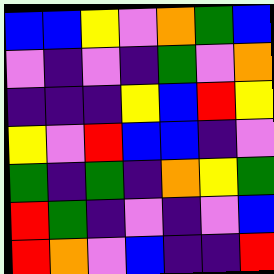[["blue", "blue", "yellow", "violet", "orange", "green", "blue"], ["violet", "indigo", "violet", "indigo", "green", "violet", "orange"], ["indigo", "indigo", "indigo", "yellow", "blue", "red", "yellow"], ["yellow", "violet", "red", "blue", "blue", "indigo", "violet"], ["green", "indigo", "green", "indigo", "orange", "yellow", "green"], ["red", "green", "indigo", "violet", "indigo", "violet", "blue"], ["red", "orange", "violet", "blue", "indigo", "indigo", "red"]]